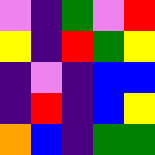[["violet", "indigo", "green", "violet", "red"], ["yellow", "indigo", "red", "green", "yellow"], ["indigo", "violet", "indigo", "blue", "blue"], ["indigo", "red", "indigo", "blue", "yellow"], ["orange", "blue", "indigo", "green", "green"]]